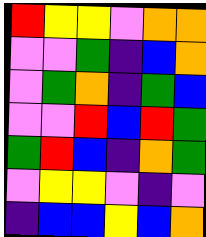[["red", "yellow", "yellow", "violet", "orange", "orange"], ["violet", "violet", "green", "indigo", "blue", "orange"], ["violet", "green", "orange", "indigo", "green", "blue"], ["violet", "violet", "red", "blue", "red", "green"], ["green", "red", "blue", "indigo", "orange", "green"], ["violet", "yellow", "yellow", "violet", "indigo", "violet"], ["indigo", "blue", "blue", "yellow", "blue", "orange"]]